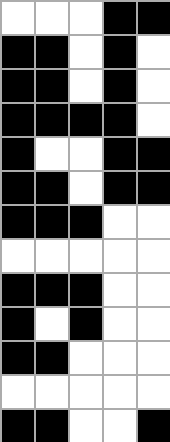[["white", "white", "white", "black", "black"], ["black", "black", "white", "black", "white"], ["black", "black", "white", "black", "white"], ["black", "black", "black", "black", "white"], ["black", "white", "white", "black", "black"], ["black", "black", "white", "black", "black"], ["black", "black", "black", "white", "white"], ["white", "white", "white", "white", "white"], ["black", "black", "black", "white", "white"], ["black", "white", "black", "white", "white"], ["black", "black", "white", "white", "white"], ["white", "white", "white", "white", "white"], ["black", "black", "white", "white", "black"]]